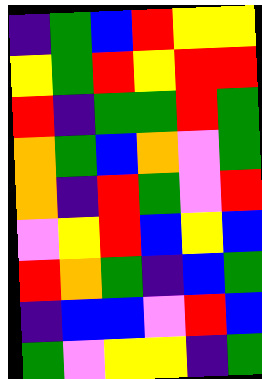[["indigo", "green", "blue", "red", "yellow", "yellow"], ["yellow", "green", "red", "yellow", "red", "red"], ["red", "indigo", "green", "green", "red", "green"], ["orange", "green", "blue", "orange", "violet", "green"], ["orange", "indigo", "red", "green", "violet", "red"], ["violet", "yellow", "red", "blue", "yellow", "blue"], ["red", "orange", "green", "indigo", "blue", "green"], ["indigo", "blue", "blue", "violet", "red", "blue"], ["green", "violet", "yellow", "yellow", "indigo", "green"]]